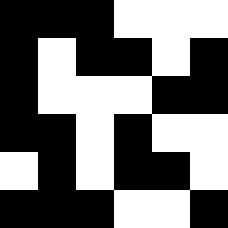[["black", "black", "black", "white", "white", "white"], ["black", "white", "black", "black", "white", "black"], ["black", "white", "white", "white", "black", "black"], ["black", "black", "white", "black", "white", "white"], ["white", "black", "white", "black", "black", "white"], ["black", "black", "black", "white", "white", "black"]]